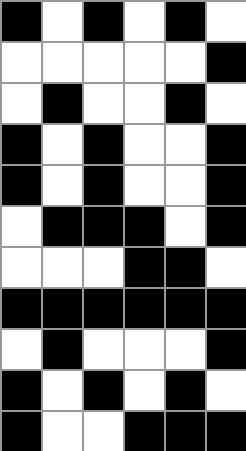[["black", "white", "black", "white", "black", "white"], ["white", "white", "white", "white", "white", "black"], ["white", "black", "white", "white", "black", "white"], ["black", "white", "black", "white", "white", "black"], ["black", "white", "black", "white", "white", "black"], ["white", "black", "black", "black", "white", "black"], ["white", "white", "white", "black", "black", "white"], ["black", "black", "black", "black", "black", "black"], ["white", "black", "white", "white", "white", "black"], ["black", "white", "black", "white", "black", "white"], ["black", "white", "white", "black", "black", "black"]]